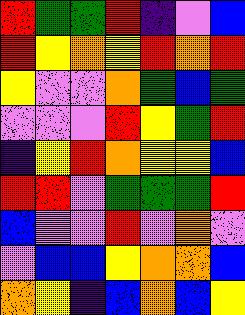[["red", "green", "green", "red", "indigo", "violet", "blue"], ["red", "yellow", "orange", "yellow", "red", "orange", "red"], ["yellow", "violet", "violet", "orange", "green", "blue", "green"], ["violet", "violet", "violet", "red", "yellow", "green", "red"], ["indigo", "yellow", "red", "orange", "yellow", "yellow", "blue"], ["red", "red", "violet", "green", "green", "green", "red"], ["blue", "violet", "violet", "red", "violet", "orange", "violet"], ["violet", "blue", "blue", "yellow", "orange", "orange", "blue"], ["orange", "yellow", "indigo", "blue", "orange", "blue", "yellow"]]